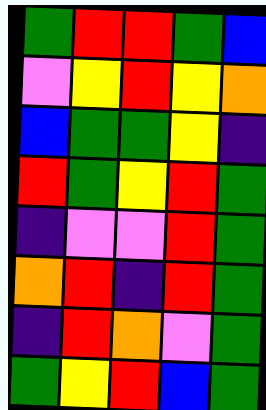[["green", "red", "red", "green", "blue"], ["violet", "yellow", "red", "yellow", "orange"], ["blue", "green", "green", "yellow", "indigo"], ["red", "green", "yellow", "red", "green"], ["indigo", "violet", "violet", "red", "green"], ["orange", "red", "indigo", "red", "green"], ["indigo", "red", "orange", "violet", "green"], ["green", "yellow", "red", "blue", "green"]]